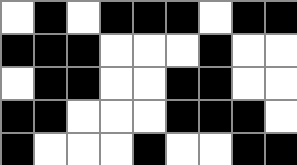[["white", "black", "white", "black", "black", "black", "white", "black", "black"], ["black", "black", "black", "white", "white", "white", "black", "white", "white"], ["white", "black", "black", "white", "white", "black", "black", "white", "white"], ["black", "black", "white", "white", "white", "black", "black", "black", "white"], ["black", "white", "white", "white", "black", "white", "white", "black", "black"]]